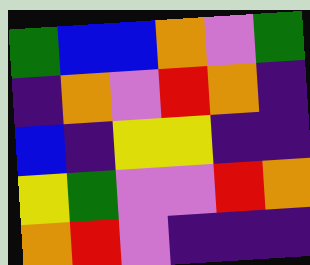[["green", "blue", "blue", "orange", "violet", "green"], ["indigo", "orange", "violet", "red", "orange", "indigo"], ["blue", "indigo", "yellow", "yellow", "indigo", "indigo"], ["yellow", "green", "violet", "violet", "red", "orange"], ["orange", "red", "violet", "indigo", "indigo", "indigo"]]